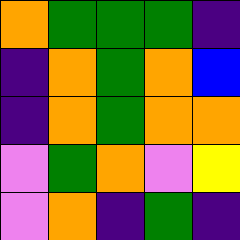[["orange", "green", "green", "green", "indigo"], ["indigo", "orange", "green", "orange", "blue"], ["indigo", "orange", "green", "orange", "orange"], ["violet", "green", "orange", "violet", "yellow"], ["violet", "orange", "indigo", "green", "indigo"]]